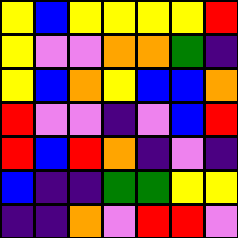[["yellow", "blue", "yellow", "yellow", "yellow", "yellow", "red"], ["yellow", "violet", "violet", "orange", "orange", "green", "indigo"], ["yellow", "blue", "orange", "yellow", "blue", "blue", "orange"], ["red", "violet", "violet", "indigo", "violet", "blue", "red"], ["red", "blue", "red", "orange", "indigo", "violet", "indigo"], ["blue", "indigo", "indigo", "green", "green", "yellow", "yellow"], ["indigo", "indigo", "orange", "violet", "red", "red", "violet"]]